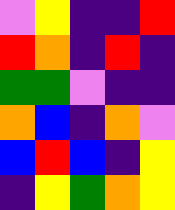[["violet", "yellow", "indigo", "indigo", "red"], ["red", "orange", "indigo", "red", "indigo"], ["green", "green", "violet", "indigo", "indigo"], ["orange", "blue", "indigo", "orange", "violet"], ["blue", "red", "blue", "indigo", "yellow"], ["indigo", "yellow", "green", "orange", "yellow"]]